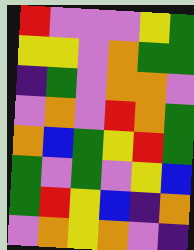[["red", "violet", "violet", "violet", "yellow", "green"], ["yellow", "yellow", "violet", "orange", "green", "green"], ["indigo", "green", "violet", "orange", "orange", "violet"], ["violet", "orange", "violet", "red", "orange", "green"], ["orange", "blue", "green", "yellow", "red", "green"], ["green", "violet", "green", "violet", "yellow", "blue"], ["green", "red", "yellow", "blue", "indigo", "orange"], ["violet", "orange", "yellow", "orange", "violet", "indigo"]]